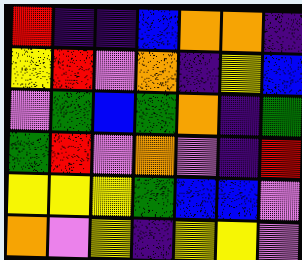[["red", "indigo", "indigo", "blue", "orange", "orange", "indigo"], ["yellow", "red", "violet", "orange", "indigo", "yellow", "blue"], ["violet", "green", "blue", "green", "orange", "indigo", "green"], ["green", "red", "violet", "orange", "violet", "indigo", "red"], ["yellow", "yellow", "yellow", "green", "blue", "blue", "violet"], ["orange", "violet", "yellow", "indigo", "yellow", "yellow", "violet"]]